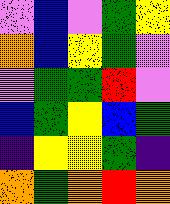[["violet", "blue", "violet", "green", "yellow"], ["orange", "blue", "yellow", "green", "violet"], ["violet", "green", "green", "red", "violet"], ["blue", "green", "yellow", "blue", "green"], ["indigo", "yellow", "yellow", "green", "indigo"], ["orange", "green", "orange", "red", "orange"]]